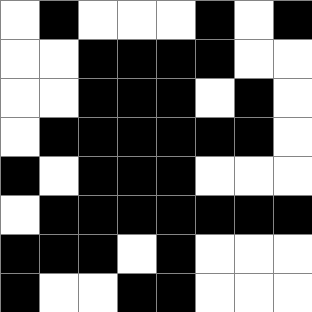[["white", "black", "white", "white", "white", "black", "white", "black"], ["white", "white", "black", "black", "black", "black", "white", "white"], ["white", "white", "black", "black", "black", "white", "black", "white"], ["white", "black", "black", "black", "black", "black", "black", "white"], ["black", "white", "black", "black", "black", "white", "white", "white"], ["white", "black", "black", "black", "black", "black", "black", "black"], ["black", "black", "black", "white", "black", "white", "white", "white"], ["black", "white", "white", "black", "black", "white", "white", "white"]]